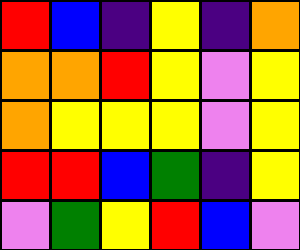[["red", "blue", "indigo", "yellow", "indigo", "orange"], ["orange", "orange", "red", "yellow", "violet", "yellow"], ["orange", "yellow", "yellow", "yellow", "violet", "yellow"], ["red", "red", "blue", "green", "indigo", "yellow"], ["violet", "green", "yellow", "red", "blue", "violet"]]